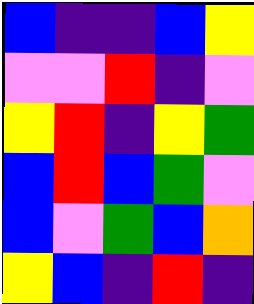[["blue", "indigo", "indigo", "blue", "yellow"], ["violet", "violet", "red", "indigo", "violet"], ["yellow", "red", "indigo", "yellow", "green"], ["blue", "red", "blue", "green", "violet"], ["blue", "violet", "green", "blue", "orange"], ["yellow", "blue", "indigo", "red", "indigo"]]